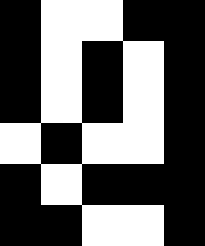[["black", "white", "white", "black", "black"], ["black", "white", "black", "white", "black"], ["black", "white", "black", "white", "black"], ["white", "black", "white", "white", "black"], ["black", "white", "black", "black", "black"], ["black", "black", "white", "white", "black"]]